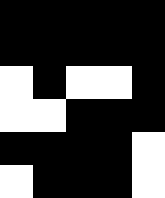[["black", "black", "black", "black", "black"], ["black", "black", "black", "black", "black"], ["white", "black", "white", "white", "black"], ["white", "white", "black", "black", "black"], ["black", "black", "black", "black", "white"], ["white", "black", "black", "black", "white"]]